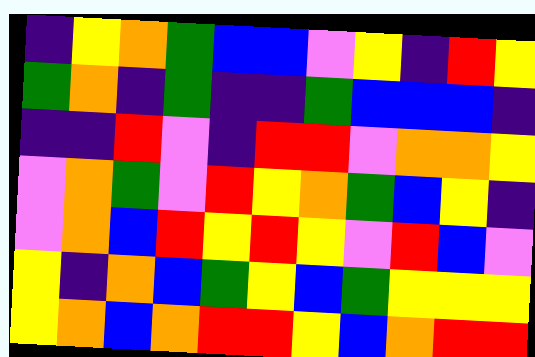[["indigo", "yellow", "orange", "green", "blue", "blue", "violet", "yellow", "indigo", "red", "yellow"], ["green", "orange", "indigo", "green", "indigo", "indigo", "green", "blue", "blue", "blue", "indigo"], ["indigo", "indigo", "red", "violet", "indigo", "red", "red", "violet", "orange", "orange", "yellow"], ["violet", "orange", "green", "violet", "red", "yellow", "orange", "green", "blue", "yellow", "indigo"], ["violet", "orange", "blue", "red", "yellow", "red", "yellow", "violet", "red", "blue", "violet"], ["yellow", "indigo", "orange", "blue", "green", "yellow", "blue", "green", "yellow", "yellow", "yellow"], ["yellow", "orange", "blue", "orange", "red", "red", "yellow", "blue", "orange", "red", "red"]]